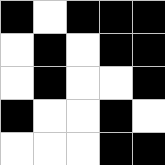[["black", "white", "black", "black", "black"], ["white", "black", "white", "black", "black"], ["white", "black", "white", "white", "black"], ["black", "white", "white", "black", "white"], ["white", "white", "white", "black", "black"]]